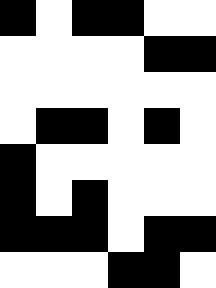[["black", "white", "black", "black", "white", "white"], ["white", "white", "white", "white", "black", "black"], ["white", "white", "white", "white", "white", "white"], ["white", "black", "black", "white", "black", "white"], ["black", "white", "white", "white", "white", "white"], ["black", "white", "black", "white", "white", "white"], ["black", "black", "black", "white", "black", "black"], ["white", "white", "white", "black", "black", "white"]]